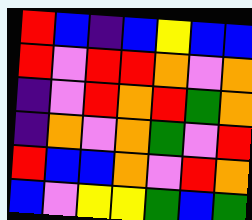[["red", "blue", "indigo", "blue", "yellow", "blue", "blue"], ["red", "violet", "red", "red", "orange", "violet", "orange"], ["indigo", "violet", "red", "orange", "red", "green", "orange"], ["indigo", "orange", "violet", "orange", "green", "violet", "red"], ["red", "blue", "blue", "orange", "violet", "red", "orange"], ["blue", "violet", "yellow", "yellow", "green", "blue", "green"]]